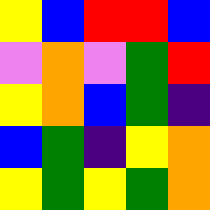[["yellow", "blue", "red", "red", "blue"], ["violet", "orange", "violet", "green", "red"], ["yellow", "orange", "blue", "green", "indigo"], ["blue", "green", "indigo", "yellow", "orange"], ["yellow", "green", "yellow", "green", "orange"]]